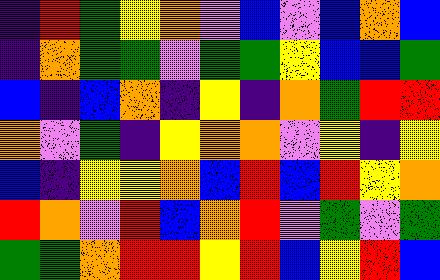[["indigo", "red", "green", "yellow", "orange", "violet", "blue", "violet", "blue", "orange", "blue"], ["indigo", "orange", "green", "green", "violet", "green", "green", "yellow", "blue", "blue", "green"], ["blue", "indigo", "blue", "orange", "indigo", "yellow", "indigo", "orange", "green", "red", "red"], ["orange", "violet", "green", "indigo", "yellow", "orange", "orange", "violet", "yellow", "indigo", "yellow"], ["blue", "indigo", "yellow", "yellow", "orange", "blue", "red", "blue", "red", "yellow", "orange"], ["red", "orange", "violet", "red", "blue", "orange", "red", "violet", "green", "violet", "green"], ["green", "green", "orange", "red", "red", "yellow", "red", "blue", "yellow", "red", "blue"]]